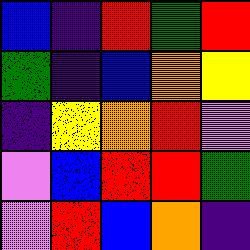[["blue", "indigo", "red", "green", "red"], ["green", "indigo", "blue", "orange", "yellow"], ["indigo", "yellow", "orange", "red", "violet"], ["violet", "blue", "red", "red", "green"], ["violet", "red", "blue", "orange", "indigo"]]